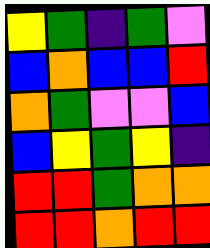[["yellow", "green", "indigo", "green", "violet"], ["blue", "orange", "blue", "blue", "red"], ["orange", "green", "violet", "violet", "blue"], ["blue", "yellow", "green", "yellow", "indigo"], ["red", "red", "green", "orange", "orange"], ["red", "red", "orange", "red", "red"]]